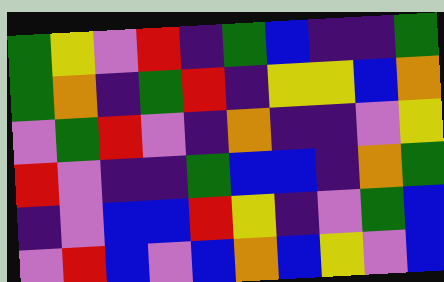[["green", "yellow", "violet", "red", "indigo", "green", "blue", "indigo", "indigo", "green"], ["green", "orange", "indigo", "green", "red", "indigo", "yellow", "yellow", "blue", "orange"], ["violet", "green", "red", "violet", "indigo", "orange", "indigo", "indigo", "violet", "yellow"], ["red", "violet", "indigo", "indigo", "green", "blue", "blue", "indigo", "orange", "green"], ["indigo", "violet", "blue", "blue", "red", "yellow", "indigo", "violet", "green", "blue"], ["violet", "red", "blue", "violet", "blue", "orange", "blue", "yellow", "violet", "blue"]]